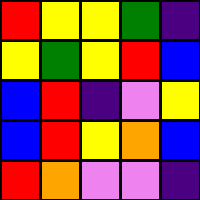[["red", "yellow", "yellow", "green", "indigo"], ["yellow", "green", "yellow", "red", "blue"], ["blue", "red", "indigo", "violet", "yellow"], ["blue", "red", "yellow", "orange", "blue"], ["red", "orange", "violet", "violet", "indigo"]]